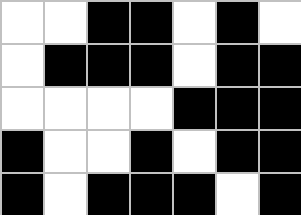[["white", "white", "black", "black", "white", "black", "white"], ["white", "black", "black", "black", "white", "black", "black"], ["white", "white", "white", "white", "black", "black", "black"], ["black", "white", "white", "black", "white", "black", "black"], ["black", "white", "black", "black", "black", "white", "black"]]